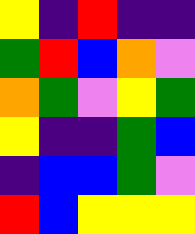[["yellow", "indigo", "red", "indigo", "indigo"], ["green", "red", "blue", "orange", "violet"], ["orange", "green", "violet", "yellow", "green"], ["yellow", "indigo", "indigo", "green", "blue"], ["indigo", "blue", "blue", "green", "violet"], ["red", "blue", "yellow", "yellow", "yellow"]]